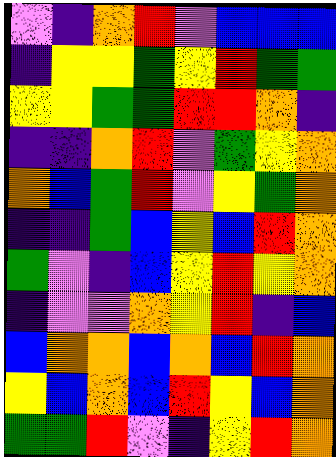[["violet", "indigo", "orange", "red", "violet", "blue", "blue", "blue"], ["indigo", "yellow", "yellow", "green", "yellow", "red", "green", "green"], ["yellow", "yellow", "green", "green", "red", "red", "orange", "indigo"], ["indigo", "indigo", "orange", "red", "violet", "green", "yellow", "orange"], ["orange", "blue", "green", "red", "violet", "yellow", "green", "orange"], ["indigo", "indigo", "green", "blue", "yellow", "blue", "red", "orange"], ["green", "violet", "indigo", "blue", "yellow", "red", "yellow", "orange"], ["indigo", "violet", "violet", "orange", "yellow", "red", "indigo", "blue"], ["blue", "orange", "orange", "blue", "orange", "blue", "red", "orange"], ["yellow", "blue", "orange", "blue", "red", "yellow", "blue", "orange"], ["green", "green", "red", "violet", "indigo", "yellow", "red", "orange"]]